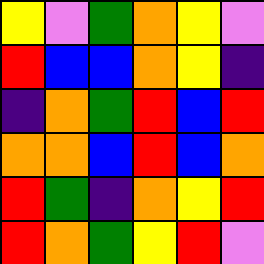[["yellow", "violet", "green", "orange", "yellow", "violet"], ["red", "blue", "blue", "orange", "yellow", "indigo"], ["indigo", "orange", "green", "red", "blue", "red"], ["orange", "orange", "blue", "red", "blue", "orange"], ["red", "green", "indigo", "orange", "yellow", "red"], ["red", "orange", "green", "yellow", "red", "violet"]]